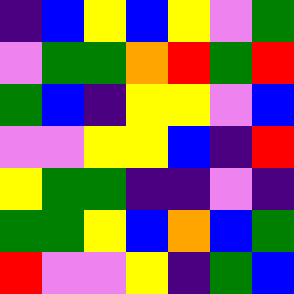[["indigo", "blue", "yellow", "blue", "yellow", "violet", "green"], ["violet", "green", "green", "orange", "red", "green", "red"], ["green", "blue", "indigo", "yellow", "yellow", "violet", "blue"], ["violet", "violet", "yellow", "yellow", "blue", "indigo", "red"], ["yellow", "green", "green", "indigo", "indigo", "violet", "indigo"], ["green", "green", "yellow", "blue", "orange", "blue", "green"], ["red", "violet", "violet", "yellow", "indigo", "green", "blue"]]